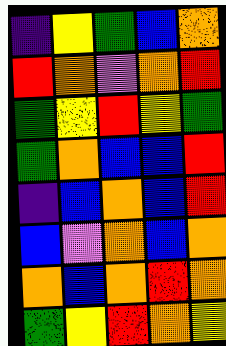[["indigo", "yellow", "green", "blue", "orange"], ["red", "orange", "violet", "orange", "red"], ["green", "yellow", "red", "yellow", "green"], ["green", "orange", "blue", "blue", "red"], ["indigo", "blue", "orange", "blue", "red"], ["blue", "violet", "orange", "blue", "orange"], ["orange", "blue", "orange", "red", "orange"], ["green", "yellow", "red", "orange", "yellow"]]